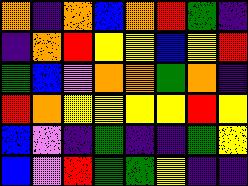[["orange", "indigo", "orange", "blue", "orange", "red", "green", "indigo"], ["indigo", "orange", "red", "yellow", "yellow", "blue", "yellow", "red"], ["green", "blue", "violet", "orange", "orange", "green", "orange", "indigo"], ["red", "orange", "yellow", "yellow", "yellow", "yellow", "red", "yellow"], ["blue", "violet", "indigo", "green", "indigo", "indigo", "green", "yellow"], ["blue", "violet", "red", "green", "green", "yellow", "indigo", "indigo"]]